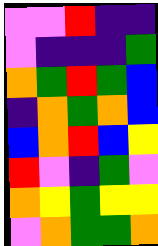[["violet", "violet", "red", "indigo", "indigo"], ["violet", "indigo", "indigo", "indigo", "green"], ["orange", "green", "red", "green", "blue"], ["indigo", "orange", "green", "orange", "blue"], ["blue", "orange", "red", "blue", "yellow"], ["red", "violet", "indigo", "green", "violet"], ["orange", "yellow", "green", "yellow", "yellow"], ["violet", "orange", "green", "green", "orange"]]